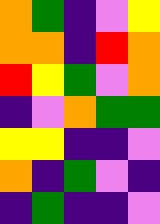[["orange", "green", "indigo", "violet", "yellow"], ["orange", "orange", "indigo", "red", "orange"], ["red", "yellow", "green", "violet", "orange"], ["indigo", "violet", "orange", "green", "green"], ["yellow", "yellow", "indigo", "indigo", "violet"], ["orange", "indigo", "green", "violet", "indigo"], ["indigo", "green", "indigo", "indigo", "violet"]]